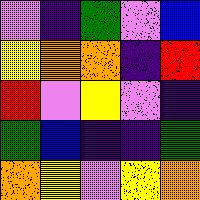[["violet", "indigo", "green", "violet", "blue"], ["yellow", "orange", "orange", "indigo", "red"], ["red", "violet", "yellow", "violet", "indigo"], ["green", "blue", "indigo", "indigo", "green"], ["orange", "yellow", "violet", "yellow", "orange"]]